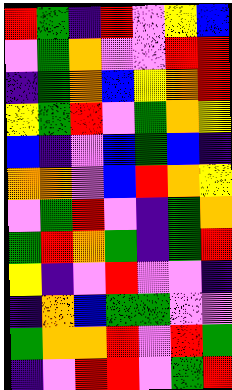[["red", "green", "indigo", "red", "violet", "yellow", "blue"], ["violet", "green", "orange", "violet", "violet", "red", "red"], ["indigo", "green", "orange", "blue", "yellow", "orange", "red"], ["yellow", "green", "red", "violet", "green", "orange", "yellow"], ["blue", "indigo", "violet", "blue", "green", "blue", "indigo"], ["orange", "orange", "violet", "blue", "red", "orange", "yellow"], ["violet", "green", "red", "violet", "indigo", "green", "orange"], ["green", "red", "orange", "green", "indigo", "green", "red"], ["yellow", "indigo", "violet", "red", "violet", "violet", "indigo"], ["indigo", "orange", "blue", "green", "green", "violet", "violet"], ["green", "orange", "orange", "red", "violet", "red", "green"], ["indigo", "violet", "red", "red", "violet", "green", "red"]]